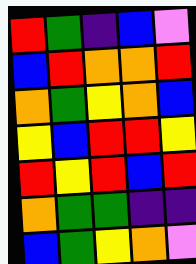[["red", "green", "indigo", "blue", "violet"], ["blue", "red", "orange", "orange", "red"], ["orange", "green", "yellow", "orange", "blue"], ["yellow", "blue", "red", "red", "yellow"], ["red", "yellow", "red", "blue", "red"], ["orange", "green", "green", "indigo", "indigo"], ["blue", "green", "yellow", "orange", "violet"]]